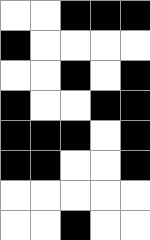[["white", "white", "black", "black", "black"], ["black", "white", "white", "white", "white"], ["white", "white", "black", "white", "black"], ["black", "white", "white", "black", "black"], ["black", "black", "black", "white", "black"], ["black", "black", "white", "white", "black"], ["white", "white", "white", "white", "white"], ["white", "white", "black", "white", "white"]]